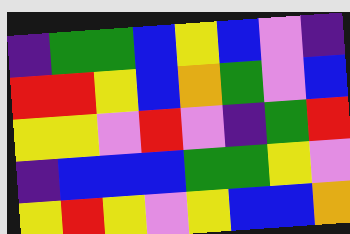[["indigo", "green", "green", "blue", "yellow", "blue", "violet", "indigo"], ["red", "red", "yellow", "blue", "orange", "green", "violet", "blue"], ["yellow", "yellow", "violet", "red", "violet", "indigo", "green", "red"], ["indigo", "blue", "blue", "blue", "green", "green", "yellow", "violet"], ["yellow", "red", "yellow", "violet", "yellow", "blue", "blue", "orange"]]